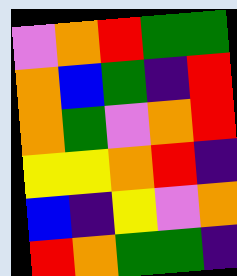[["violet", "orange", "red", "green", "green"], ["orange", "blue", "green", "indigo", "red"], ["orange", "green", "violet", "orange", "red"], ["yellow", "yellow", "orange", "red", "indigo"], ["blue", "indigo", "yellow", "violet", "orange"], ["red", "orange", "green", "green", "indigo"]]